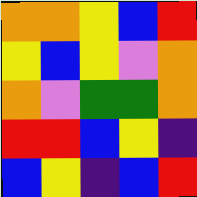[["orange", "orange", "yellow", "blue", "red"], ["yellow", "blue", "yellow", "violet", "orange"], ["orange", "violet", "green", "green", "orange"], ["red", "red", "blue", "yellow", "indigo"], ["blue", "yellow", "indigo", "blue", "red"]]